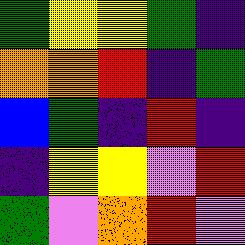[["green", "yellow", "yellow", "green", "indigo"], ["orange", "orange", "red", "indigo", "green"], ["blue", "green", "indigo", "red", "indigo"], ["indigo", "yellow", "yellow", "violet", "red"], ["green", "violet", "orange", "red", "violet"]]